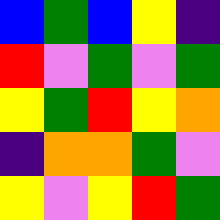[["blue", "green", "blue", "yellow", "indigo"], ["red", "violet", "green", "violet", "green"], ["yellow", "green", "red", "yellow", "orange"], ["indigo", "orange", "orange", "green", "violet"], ["yellow", "violet", "yellow", "red", "green"]]